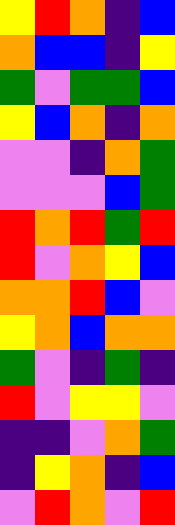[["yellow", "red", "orange", "indigo", "blue"], ["orange", "blue", "blue", "indigo", "yellow"], ["green", "violet", "green", "green", "blue"], ["yellow", "blue", "orange", "indigo", "orange"], ["violet", "violet", "indigo", "orange", "green"], ["violet", "violet", "violet", "blue", "green"], ["red", "orange", "red", "green", "red"], ["red", "violet", "orange", "yellow", "blue"], ["orange", "orange", "red", "blue", "violet"], ["yellow", "orange", "blue", "orange", "orange"], ["green", "violet", "indigo", "green", "indigo"], ["red", "violet", "yellow", "yellow", "violet"], ["indigo", "indigo", "violet", "orange", "green"], ["indigo", "yellow", "orange", "indigo", "blue"], ["violet", "red", "orange", "violet", "red"]]